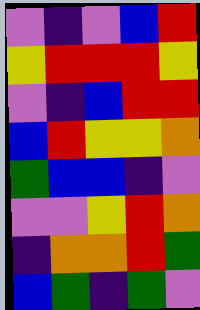[["violet", "indigo", "violet", "blue", "red"], ["yellow", "red", "red", "red", "yellow"], ["violet", "indigo", "blue", "red", "red"], ["blue", "red", "yellow", "yellow", "orange"], ["green", "blue", "blue", "indigo", "violet"], ["violet", "violet", "yellow", "red", "orange"], ["indigo", "orange", "orange", "red", "green"], ["blue", "green", "indigo", "green", "violet"]]